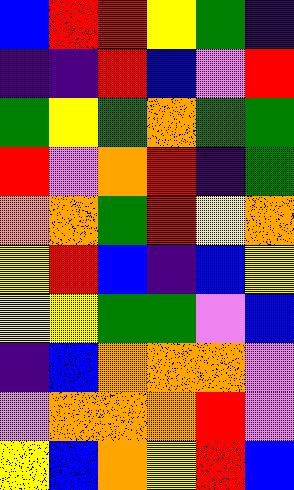[["blue", "red", "red", "yellow", "green", "indigo"], ["indigo", "indigo", "red", "blue", "violet", "red"], ["green", "yellow", "green", "orange", "green", "green"], ["red", "violet", "orange", "red", "indigo", "green"], ["orange", "orange", "green", "red", "yellow", "orange"], ["yellow", "red", "blue", "indigo", "blue", "yellow"], ["yellow", "yellow", "green", "green", "violet", "blue"], ["indigo", "blue", "orange", "orange", "orange", "violet"], ["violet", "orange", "orange", "orange", "red", "violet"], ["yellow", "blue", "orange", "yellow", "red", "blue"]]